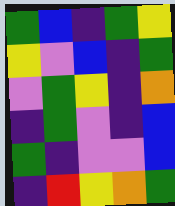[["green", "blue", "indigo", "green", "yellow"], ["yellow", "violet", "blue", "indigo", "green"], ["violet", "green", "yellow", "indigo", "orange"], ["indigo", "green", "violet", "indigo", "blue"], ["green", "indigo", "violet", "violet", "blue"], ["indigo", "red", "yellow", "orange", "green"]]